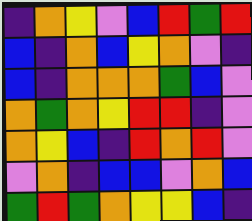[["indigo", "orange", "yellow", "violet", "blue", "red", "green", "red"], ["blue", "indigo", "orange", "blue", "yellow", "orange", "violet", "indigo"], ["blue", "indigo", "orange", "orange", "orange", "green", "blue", "violet"], ["orange", "green", "orange", "yellow", "red", "red", "indigo", "violet"], ["orange", "yellow", "blue", "indigo", "red", "orange", "red", "violet"], ["violet", "orange", "indigo", "blue", "blue", "violet", "orange", "blue"], ["green", "red", "green", "orange", "yellow", "yellow", "blue", "indigo"]]